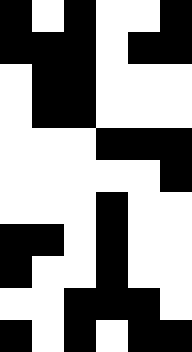[["black", "white", "black", "white", "white", "black"], ["black", "black", "black", "white", "black", "black"], ["white", "black", "black", "white", "white", "white"], ["white", "black", "black", "white", "white", "white"], ["white", "white", "white", "black", "black", "black"], ["white", "white", "white", "white", "white", "black"], ["white", "white", "white", "black", "white", "white"], ["black", "black", "white", "black", "white", "white"], ["black", "white", "white", "black", "white", "white"], ["white", "white", "black", "black", "black", "white"], ["black", "white", "black", "white", "black", "black"]]